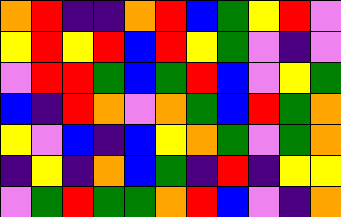[["orange", "red", "indigo", "indigo", "orange", "red", "blue", "green", "yellow", "red", "violet"], ["yellow", "red", "yellow", "red", "blue", "red", "yellow", "green", "violet", "indigo", "violet"], ["violet", "red", "red", "green", "blue", "green", "red", "blue", "violet", "yellow", "green"], ["blue", "indigo", "red", "orange", "violet", "orange", "green", "blue", "red", "green", "orange"], ["yellow", "violet", "blue", "indigo", "blue", "yellow", "orange", "green", "violet", "green", "orange"], ["indigo", "yellow", "indigo", "orange", "blue", "green", "indigo", "red", "indigo", "yellow", "yellow"], ["violet", "green", "red", "green", "green", "orange", "red", "blue", "violet", "indigo", "orange"]]